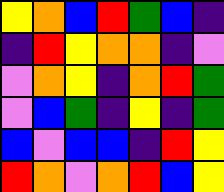[["yellow", "orange", "blue", "red", "green", "blue", "indigo"], ["indigo", "red", "yellow", "orange", "orange", "indigo", "violet"], ["violet", "orange", "yellow", "indigo", "orange", "red", "green"], ["violet", "blue", "green", "indigo", "yellow", "indigo", "green"], ["blue", "violet", "blue", "blue", "indigo", "red", "yellow"], ["red", "orange", "violet", "orange", "red", "blue", "yellow"]]